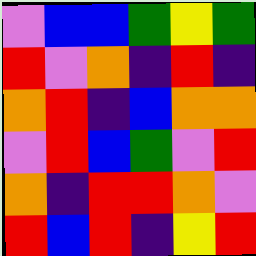[["violet", "blue", "blue", "green", "yellow", "green"], ["red", "violet", "orange", "indigo", "red", "indigo"], ["orange", "red", "indigo", "blue", "orange", "orange"], ["violet", "red", "blue", "green", "violet", "red"], ["orange", "indigo", "red", "red", "orange", "violet"], ["red", "blue", "red", "indigo", "yellow", "red"]]